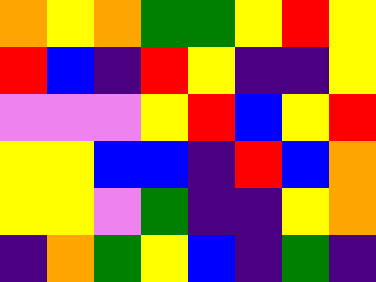[["orange", "yellow", "orange", "green", "green", "yellow", "red", "yellow"], ["red", "blue", "indigo", "red", "yellow", "indigo", "indigo", "yellow"], ["violet", "violet", "violet", "yellow", "red", "blue", "yellow", "red"], ["yellow", "yellow", "blue", "blue", "indigo", "red", "blue", "orange"], ["yellow", "yellow", "violet", "green", "indigo", "indigo", "yellow", "orange"], ["indigo", "orange", "green", "yellow", "blue", "indigo", "green", "indigo"]]